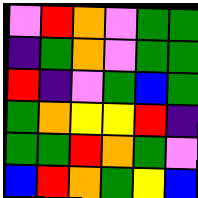[["violet", "red", "orange", "violet", "green", "green"], ["indigo", "green", "orange", "violet", "green", "green"], ["red", "indigo", "violet", "green", "blue", "green"], ["green", "orange", "yellow", "yellow", "red", "indigo"], ["green", "green", "red", "orange", "green", "violet"], ["blue", "red", "orange", "green", "yellow", "blue"]]